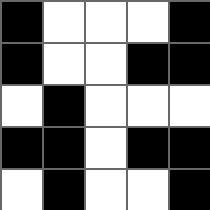[["black", "white", "white", "white", "black"], ["black", "white", "white", "black", "black"], ["white", "black", "white", "white", "white"], ["black", "black", "white", "black", "black"], ["white", "black", "white", "white", "black"]]